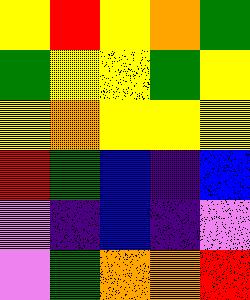[["yellow", "red", "yellow", "orange", "green"], ["green", "yellow", "yellow", "green", "yellow"], ["yellow", "orange", "yellow", "yellow", "yellow"], ["red", "green", "blue", "indigo", "blue"], ["violet", "indigo", "blue", "indigo", "violet"], ["violet", "green", "orange", "orange", "red"]]